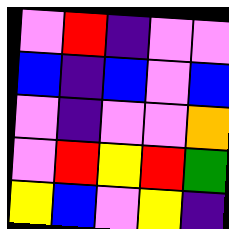[["violet", "red", "indigo", "violet", "violet"], ["blue", "indigo", "blue", "violet", "blue"], ["violet", "indigo", "violet", "violet", "orange"], ["violet", "red", "yellow", "red", "green"], ["yellow", "blue", "violet", "yellow", "indigo"]]